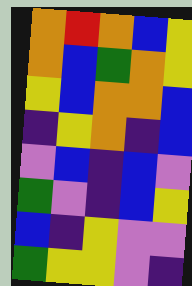[["orange", "red", "orange", "blue", "yellow"], ["orange", "blue", "green", "orange", "yellow"], ["yellow", "blue", "orange", "orange", "blue"], ["indigo", "yellow", "orange", "indigo", "blue"], ["violet", "blue", "indigo", "blue", "violet"], ["green", "violet", "indigo", "blue", "yellow"], ["blue", "indigo", "yellow", "violet", "violet"], ["green", "yellow", "yellow", "violet", "indigo"]]